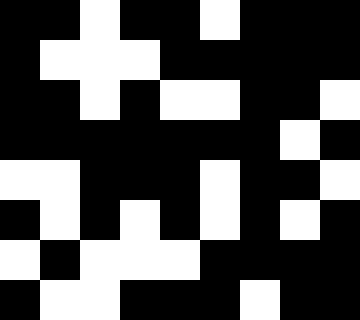[["black", "black", "white", "black", "black", "white", "black", "black", "black"], ["black", "white", "white", "white", "black", "black", "black", "black", "black"], ["black", "black", "white", "black", "white", "white", "black", "black", "white"], ["black", "black", "black", "black", "black", "black", "black", "white", "black"], ["white", "white", "black", "black", "black", "white", "black", "black", "white"], ["black", "white", "black", "white", "black", "white", "black", "white", "black"], ["white", "black", "white", "white", "white", "black", "black", "black", "black"], ["black", "white", "white", "black", "black", "black", "white", "black", "black"]]